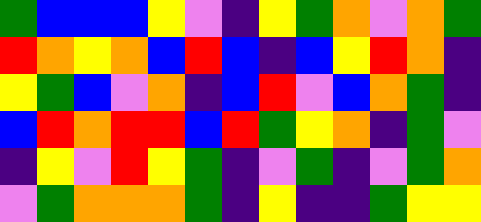[["green", "blue", "blue", "blue", "yellow", "violet", "indigo", "yellow", "green", "orange", "violet", "orange", "green"], ["red", "orange", "yellow", "orange", "blue", "red", "blue", "indigo", "blue", "yellow", "red", "orange", "indigo"], ["yellow", "green", "blue", "violet", "orange", "indigo", "blue", "red", "violet", "blue", "orange", "green", "indigo"], ["blue", "red", "orange", "red", "red", "blue", "red", "green", "yellow", "orange", "indigo", "green", "violet"], ["indigo", "yellow", "violet", "red", "yellow", "green", "indigo", "violet", "green", "indigo", "violet", "green", "orange"], ["violet", "green", "orange", "orange", "orange", "green", "indigo", "yellow", "indigo", "indigo", "green", "yellow", "yellow"]]